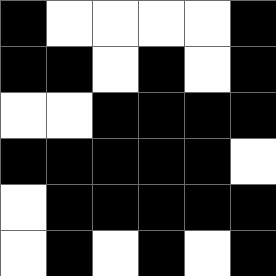[["black", "white", "white", "white", "white", "black"], ["black", "black", "white", "black", "white", "black"], ["white", "white", "black", "black", "black", "black"], ["black", "black", "black", "black", "black", "white"], ["white", "black", "black", "black", "black", "black"], ["white", "black", "white", "black", "white", "black"]]